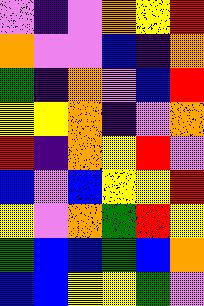[["violet", "indigo", "violet", "orange", "yellow", "red"], ["orange", "violet", "violet", "blue", "indigo", "orange"], ["green", "indigo", "orange", "violet", "blue", "red"], ["yellow", "yellow", "orange", "indigo", "violet", "orange"], ["red", "indigo", "orange", "yellow", "red", "violet"], ["blue", "violet", "blue", "yellow", "yellow", "red"], ["yellow", "violet", "orange", "green", "red", "yellow"], ["green", "blue", "blue", "green", "blue", "orange"], ["blue", "blue", "yellow", "yellow", "green", "violet"]]